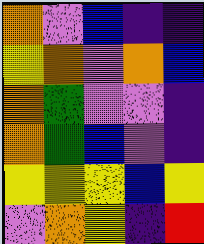[["orange", "violet", "blue", "indigo", "indigo"], ["yellow", "orange", "violet", "orange", "blue"], ["orange", "green", "violet", "violet", "indigo"], ["orange", "green", "blue", "violet", "indigo"], ["yellow", "yellow", "yellow", "blue", "yellow"], ["violet", "orange", "yellow", "indigo", "red"]]